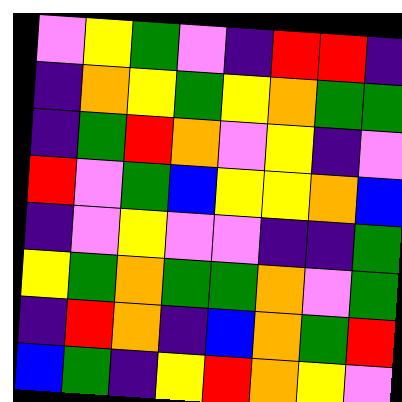[["violet", "yellow", "green", "violet", "indigo", "red", "red", "indigo"], ["indigo", "orange", "yellow", "green", "yellow", "orange", "green", "green"], ["indigo", "green", "red", "orange", "violet", "yellow", "indigo", "violet"], ["red", "violet", "green", "blue", "yellow", "yellow", "orange", "blue"], ["indigo", "violet", "yellow", "violet", "violet", "indigo", "indigo", "green"], ["yellow", "green", "orange", "green", "green", "orange", "violet", "green"], ["indigo", "red", "orange", "indigo", "blue", "orange", "green", "red"], ["blue", "green", "indigo", "yellow", "red", "orange", "yellow", "violet"]]